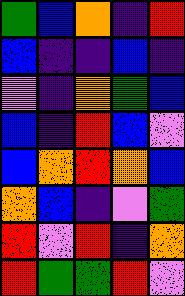[["green", "blue", "orange", "indigo", "red"], ["blue", "indigo", "indigo", "blue", "indigo"], ["violet", "indigo", "orange", "green", "blue"], ["blue", "indigo", "red", "blue", "violet"], ["blue", "orange", "red", "orange", "blue"], ["orange", "blue", "indigo", "violet", "green"], ["red", "violet", "red", "indigo", "orange"], ["red", "green", "green", "red", "violet"]]